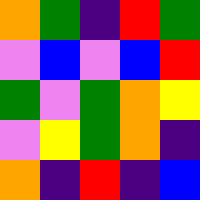[["orange", "green", "indigo", "red", "green"], ["violet", "blue", "violet", "blue", "red"], ["green", "violet", "green", "orange", "yellow"], ["violet", "yellow", "green", "orange", "indigo"], ["orange", "indigo", "red", "indigo", "blue"]]